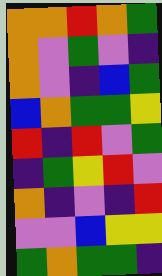[["orange", "orange", "red", "orange", "green"], ["orange", "violet", "green", "violet", "indigo"], ["orange", "violet", "indigo", "blue", "green"], ["blue", "orange", "green", "green", "yellow"], ["red", "indigo", "red", "violet", "green"], ["indigo", "green", "yellow", "red", "violet"], ["orange", "indigo", "violet", "indigo", "red"], ["violet", "violet", "blue", "yellow", "yellow"], ["green", "orange", "green", "green", "indigo"]]